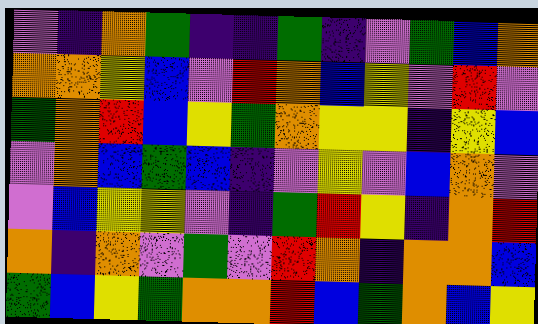[["violet", "indigo", "orange", "green", "indigo", "indigo", "green", "indigo", "violet", "green", "blue", "orange"], ["orange", "orange", "yellow", "blue", "violet", "red", "orange", "blue", "yellow", "violet", "red", "violet"], ["green", "orange", "red", "blue", "yellow", "green", "orange", "yellow", "yellow", "indigo", "yellow", "blue"], ["violet", "orange", "blue", "green", "blue", "indigo", "violet", "yellow", "violet", "blue", "orange", "violet"], ["violet", "blue", "yellow", "yellow", "violet", "indigo", "green", "red", "yellow", "indigo", "orange", "red"], ["orange", "indigo", "orange", "violet", "green", "violet", "red", "orange", "indigo", "orange", "orange", "blue"], ["green", "blue", "yellow", "green", "orange", "orange", "red", "blue", "green", "orange", "blue", "yellow"]]